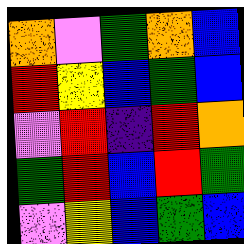[["orange", "violet", "green", "orange", "blue"], ["red", "yellow", "blue", "green", "blue"], ["violet", "red", "indigo", "red", "orange"], ["green", "red", "blue", "red", "green"], ["violet", "yellow", "blue", "green", "blue"]]